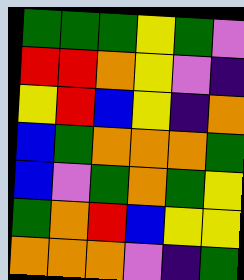[["green", "green", "green", "yellow", "green", "violet"], ["red", "red", "orange", "yellow", "violet", "indigo"], ["yellow", "red", "blue", "yellow", "indigo", "orange"], ["blue", "green", "orange", "orange", "orange", "green"], ["blue", "violet", "green", "orange", "green", "yellow"], ["green", "orange", "red", "blue", "yellow", "yellow"], ["orange", "orange", "orange", "violet", "indigo", "green"]]